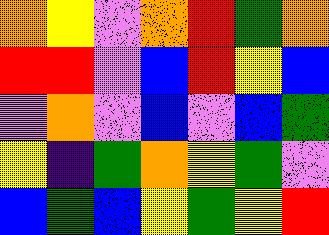[["orange", "yellow", "violet", "orange", "red", "green", "orange"], ["red", "red", "violet", "blue", "red", "yellow", "blue"], ["violet", "orange", "violet", "blue", "violet", "blue", "green"], ["yellow", "indigo", "green", "orange", "yellow", "green", "violet"], ["blue", "green", "blue", "yellow", "green", "yellow", "red"]]